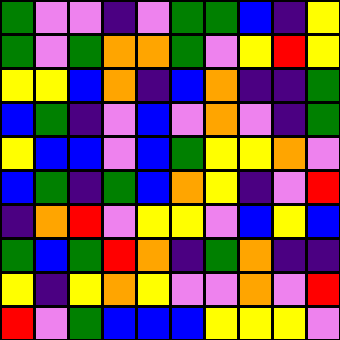[["green", "violet", "violet", "indigo", "violet", "green", "green", "blue", "indigo", "yellow"], ["green", "violet", "green", "orange", "orange", "green", "violet", "yellow", "red", "yellow"], ["yellow", "yellow", "blue", "orange", "indigo", "blue", "orange", "indigo", "indigo", "green"], ["blue", "green", "indigo", "violet", "blue", "violet", "orange", "violet", "indigo", "green"], ["yellow", "blue", "blue", "violet", "blue", "green", "yellow", "yellow", "orange", "violet"], ["blue", "green", "indigo", "green", "blue", "orange", "yellow", "indigo", "violet", "red"], ["indigo", "orange", "red", "violet", "yellow", "yellow", "violet", "blue", "yellow", "blue"], ["green", "blue", "green", "red", "orange", "indigo", "green", "orange", "indigo", "indigo"], ["yellow", "indigo", "yellow", "orange", "yellow", "violet", "violet", "orange", "violet", "red"], ["red", "violet", "green", "blue", "blue", "blue", "yellow", "yellow", "yellow", "violet"]]